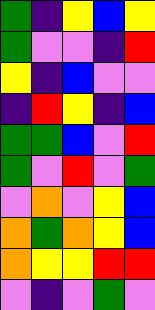[["green", "indigo", "yellow", "blue", "yellow"], ["green", "violet", "violet", "indigo", "red"], ["yellow", "indigo", "blue", "violet", "violet"], ["indigo", "red", "yellow", "indigo", "blue"], ["green", "green", "blue", "violet", "red"], ["green", "violet", "red", "violet", "green"], ["violet", "orange", "violet", "yellow", "blue"], ["orange", "green", "orange", "yellow", "blue"], ["orange", "yellow", "yellow", "red", "red"], ["violet", "indigo", "violet", "green", "violet"]]